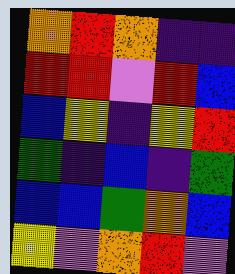[["orange", "red", "orange", "indigo", "indigo"], ["red", "red", "violet", "red", "blue"], ["blue", "yellow", "indigo", "yellow", "red"], ["green", "indigo", "blue", "indigo", "green"], ["blue", "blue", "green", "orange", "blue"], ["yellow", "violet", "orange", "red", "violet"]]